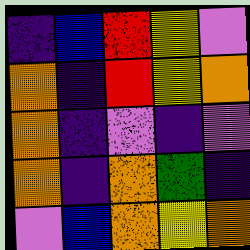[["indigo", "blue", "red", "yellow", "violet"], ["orange", "indigo", "red", "yellow", "orange"], ["orange", "indigo", "violet", "indigo", "violet"], ["orange", "indigo", "orange", "green", "indigo"], ["violet", "blue", "orange", "yellow", "orange"]]